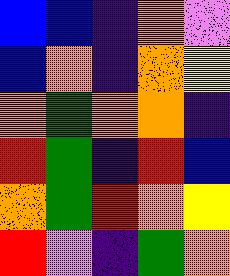[["blue", "blue", "indigo", "orange", "violet"], ["blue", "orange", "indigo", "orange", "yellow"], ["orange", "green", "orange", "orange", "indigo"], ["red", "green", "indigo", "red", "blue"], ["orange", "green", "red", "orange", "yellow"], ["red", "violet", "indigo", "green", "orange"]]